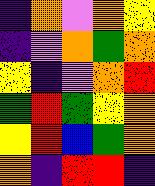[["indigo", "orange", "violet", "orange", "yellow"], ["indigo", "violet", "orange", "green", "orange"], ["yellow", "indigo", "violet", "orange", "red"], ["green", "red", "green", "yellow", "orange"], ["yellow", "red", "blue", "green", "orange"], ["orange", "indigo", "red", "red", "indigo"]]